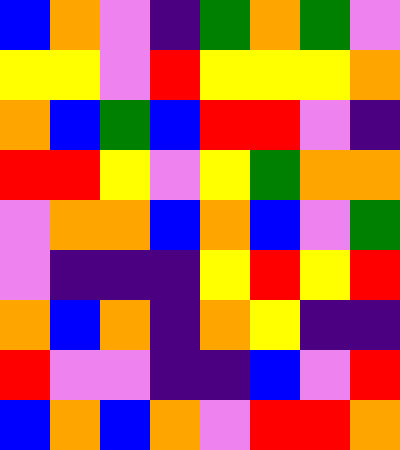[["blue", "orange", "violet", "indigo", "green", "orange", "green", "violet"], ["yellow", "yellow", "violet", "red", "yellow", "yellow", "yellow", "orange"], ["orange", "blue", "green", "blue", "red", "red", "violet", "indigo"], ["red", "red", "yellow", "violet", "yellow", "green", "orange", "orange"], ["violet", "orange", "orange", "blue", "orange", "blue", "violet", "green"], ["violet", "indigo", "indigo", "indigo", "yellow", "red", "yellow", "red"], ["orange", "blue", "orange", "indigo", "orange", "yellow", "indigo", "indigo"], ["red", "violet", "violet", "indigo", "indigo", "blue", "violet", "red"], ["blue", "orange", "blue", "orange", "violet", "red", "red", "orange"]]